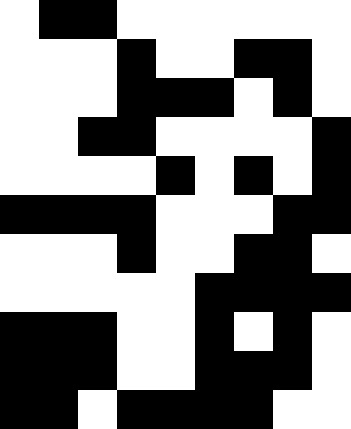[["white", "black", "black", "white", "white", "white", "white", "white", "white"], ["white", "white", "white", "black", "white", "white", "black", "black", "white"], ["white", "white", "white", "black", "black", "black", "white", "black", "white"], ["white", "white", "black", "black", "white", "white", "white", "white", "black"], ["white", "white", "white", "white", "black", "white", "black", "white", "black"], ["black", "black", "black", "black", "white", "white", "white", "black", "black"], ["white", "white", "white", "black", "white", "white", "black", "black", "white"], ["white", "white", "white", "white", "white", "black", "black", "black", "black"], ["black", "black", "black", "white", "white", "black", "white", "black", "white"], ["black", "black", "black", "white", "white", "black", "black", "black", "white"], ["black", "black", "white", "black", "black", "black", "black", "white", "white"]]